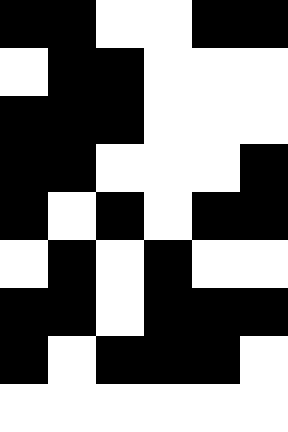[["black", "black", "white", "white", "black", "black"], ["white", "black", "black", "white", "white", "white"], ["black", "black", "black", "white", "white", "white"], ["black", "black", "white", "white", "white", "black"], ["black", "white", "black", "white", "black", "black"], ["white", "black", "white", "black", "white", "white"], ["black", "black", "white", "black", "black", "black"], ["black", "white", "black", "black", "black", "white"], ["white", "white", "white", "white", "white", "white"]]